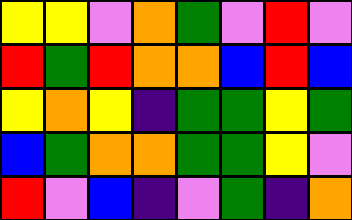[["yellow", "yellow", "violet", "orange", "green", "violet", "red", "violet"], ["red", "green", "red", "orange", "orange", "blue", "red", "blue"], ["yellow", "orange", "yellow", "indigo", "green", "green", "yellow", "green"], ["blue", "green", "orange", "orange", "green", "green", "yellow", "violet"], ["red", "violet", "blue", "indigo", "violet", "green", "indigo", "orange"]]